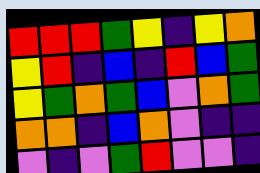[["red", "red", "red", "green", "yellow", "indigo", "yellow", "orange"], ["yellow", "red", "indigo", "blue", "indigo", "red", "blue", "green"], ["yellow", "green", "orange", "green", "blue", "violet", "orange", "green"], ["orange", "orange", "indigo", "blue", "orange", "violet", "indigo", "indigo"], ["violet", "indigo", "violet", "green", "red", "violet", "violet", "indigo"]]